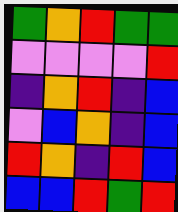[["green", "orange", "red", "green", "green"], ["violet", "violet", "violet", "violet", "red"], ["indigo", "orange", "red", "indigo", "blue"], ["violet", "blue", "orange", "indigo", "blue"], ["red", "orange", "indigo", "red", "blue"], ["blue", "blue", "red", "green", "red"]]